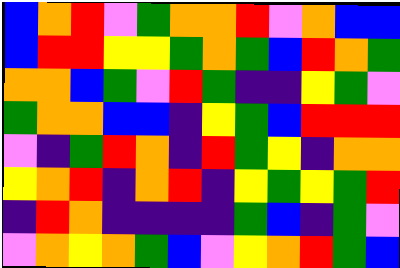[["blue", "orange", "red", "violet", "green", "orange", "orange", "red", "violet", "orange", "blue", "blue"], ["blue", "red", "red", "yellow", "yellow", "green", "orange", "green", "blue", "red", "orange", "green"], ["orange", "orange", "blue", "green", "violet", "red", "green", "indigo", "indigo", "yellow", "green", "violet"], ["green", "orange", "orange", "blue", "blue", "indigo", "yellow", "green", "blue", "red", "red", "red"], ["violet", "indigo", "green", "red", "orange", "indigo", "red", "green", "yellow", "indigo", "orange", "orange"], ["yellow", "orange", "red", "indigo", "orange", "red", "indigo", "yellow", "green", "yellow", "green", "red"], ["indigo", "red", "orange", "indigo", "indigo", "indigo", "indigo", "green", "blue", "indigo", "green", "violet"], ["violet", "orange", "yellow", "orange", "green", "blue", "violet", "yellow", "orange", "red", "green", "blue"]]